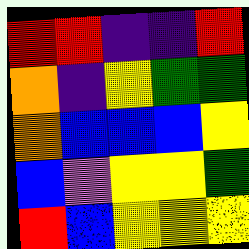[["red", "red", "indigo", "indigo", "red"], ["orange", "indigo", "yellow", "green", "green"], ["orange", "blue", "blue", "blue", "yellow"], ["blue", "violet", "yellow", "yellow", "green"], ["red", "blue", "yellow", "yellow", "yellow"]]